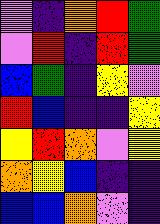[["violet", "indigo", "orange", "red", "green"], ["violet", "red", "indigo", "red", "green"], ["blue", "green", "indigo", "yellow", "violet"], ["red", "blue", "indigo", "indigo", "yellow"], ["yellow", "red", "orange", "violet", "yellow"], ["orange", "yellow", "blue", "indigo", "indigo"], ["blue", "blue", "orange", "violet", "indigo"]]